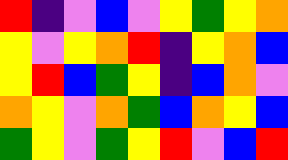[["red", "indigo", "violet", "blue", "violet", "yellow", "green", "yellow", "orange"], ["yellow", "violet", "yellow", "orange", "red", "indigo", "yellow", "orange", "blue"], ["yellow", "red", "blue", "green", "yellow", "indigo", "blue", "orange", "violet"], ["orange", "yellow", "violet", "orange", "green", "blue", "orange", "yellow", "blue"], ["green", "yellow", "violet", "green", "yellow", "red", "violet", "blue", "red"]]